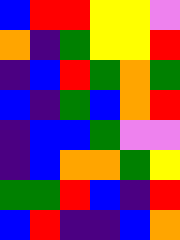[["blue", "red", "red", "yellow", "yellow", "violet"], ["orange", "indigo", "green", "yellow", "yellow", "red"], ["indigo", "blue", "red", "green", "orange", "green"], ["blue", "indigo", "green", "blue", "orange", "red"], ["indigo", "blue", "blue", "green", "violet", "violet"], ["indigo", "blue", "orange", "orange", "green", "yellow"], ["green", "green", "red", "blue", "indigo", "red"], ["blue", "red", "indigo", "indigo", "blue", "orange"]]